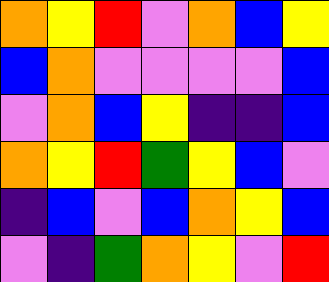[["orange", "yellow", "red", "violet", "orange", "blue", "yellow"], ["blue", "orange", "violet", "violet", "violet", "violet", "blue"], ["violet", "orange", "blue", "yellow", "indigo", "indigo", "blue"], ["orange", "yellow", "red", "green", "yellow", "blue", "violet"], ["indigo", "blue", "violet", "blue", "orange", "yellow", "blue"], ["violet", "indigo", "green", "orange", "yellow", "violet", "red"]]